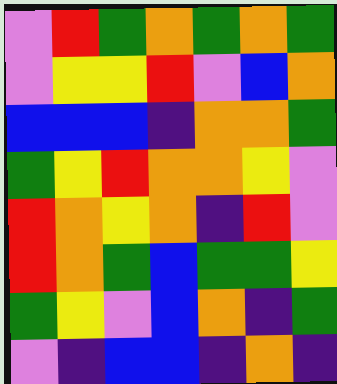[["violet", "red", "green", "orange", "green", "orange", "green"], ["violet", "yellow", "yellow", "red", "violet", "blue", "orange"], ["blue", "blue", "blue", "indigo", "orange", "orange", "green"], ["green", "yellow", "red", "orange", "orange", "yellow", "violet"], ["red", "orange", "yellow", "orange", "indigo", "red", "violet"], ["red", "orange", "green", "blue", "green", "green", "yellow"], ["green", "yellow", "violet", "blue", "orange", "indigo", "green"], ["violet", "indigo", "blue", "blue", "indigo", "orange", "indigo"]]